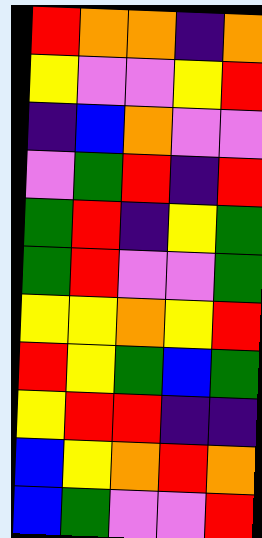[["red", "orange", "orange", "indigo", "orange"], ["yellow", "violet", "violet", "yellow", "red"], ["indigo", "blue", "orange", "violet", "violet"], ["violet", "green", "red", "indigo", "red"], ["green", "red", "indigo", "yellow", "green"], ["green", "red", "violet", "violet", "green"], ["yellow", "yellow", "orange", "yellow", "red"], ["red", "yellow", "green", "blue", "green"], ["yellow", "red", "red", "indigo", "indigo"], ["blue", "yellow", "orange", "red", "orange"], ["blue", "green", "violet", "violet", "red"]]